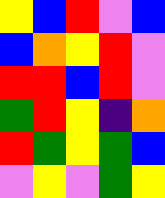[["yellow", "blue", "red", "violet", "blue"], ["blue", "orange", "yellow", "red", "violet"], ["red", "red", "blue", "red", "violet"], ["green", "red", "yellow", "indigo", "orange"], ["red", "green", "yellow", "green", "blue"], ["violet", "yellow", "violet", "green", "yellow"]]